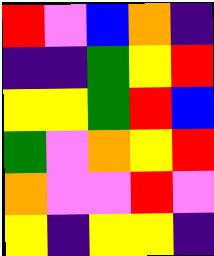[["red", "violet", "blue", "orange", "indigo"], ["indigo", "indigo", "green", "yellow", "red"], ["yellow", "yellow", "green", "red", "blue"], ["green", "violet", "orange", "yellow", "red"], ["orange", "violet", "violet", "red", "violet"], ["yellow", "indigo", "yellow", "yellow", "indigo"]]